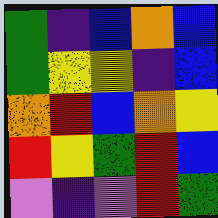[["green", "indigo", "blue", "orange", "blue"], ["green", "yellow", "yellow", "indigo", "blue"], ["orange", "red", "blue", "orange", "yellow"], ["red", "yellow", "green", "red", "blue"], ["violet", "indigo", "violet", "red", "green"]]